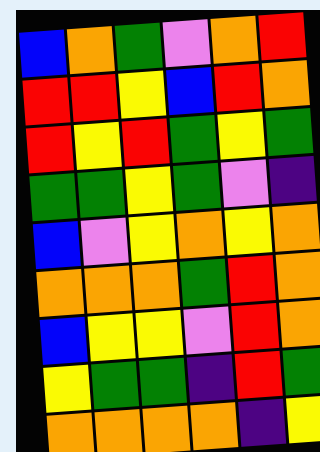[["blue", "orange", "green", "violet", "orange", "red"], ["red", "red", "yellow", "blue", "red", "orange"], ["red", "yellow", "red", "green", "yellow", "green"], ["green", "green", "yellow", "green", "violet", "indigo"], ["blue", "violet", "yellow", "orange", "yellow", "orange"], ["orange", "orange", "orange", "green", "red", "orange"], ["blue", "yellow", "yellow", "violet", "red", "orange"], ["yellow", "green", "green", "indigo", "red", "green"], ["orange", "orange", "orange", "orange", "indigo", "yellow"]]